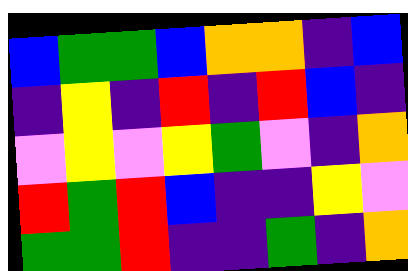[["blue", "green", "green", "blue", "orange", "orange", "indigo", "blue"], ["indigo", "yellow", "indigo", "red", "indigo", "red", "blue", "indigo"], ["violet", "yellow", "violet", "yellow", "green", "violet", "indigo", "orange"], ["red", "green", "red", "blue", "indigo", "indigo", "yellow", "violet"], ["green", "green", "red", "indigo", "indigo", "green", "indigo", "orange"]]